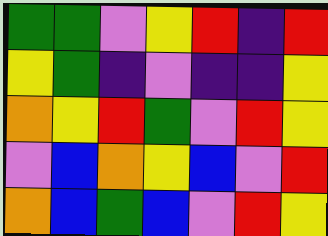[["green", "green", "violet", "yellow", "red", "indigo", "red"], ["yellow", "green", "indigo", "violet", "indigo", "indigo", "yellow"], ["orange", "yellow", "red", "green", "violet", "red", "yellow"], ["violet", "blue", "orange", "yellow", "blue", "violet", "red"], ["orange", "blue", "green", "blue", "violet", "red", "yellow"]]